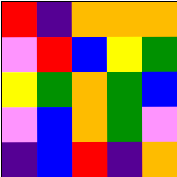[["red", "indigo", "orange", "orange", "orange"], ["violet", "red", "blue", "yellow", "green"], ["yellow", "green", "orange", "green", "blue"], ["violet", "blue", "orange", "green", "violet"], ["indigo", "blue", "red", "indigo", "orange"]]